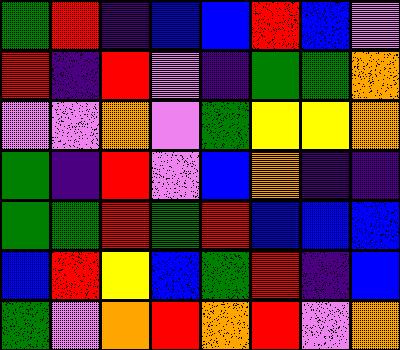[["green", "red", "indigo", "blue", "blue", "red", "blue", "violet"], ["red", "indigo", "red", "violet", "indigo", "green", "green", "orange"], ["violet", "violet", "orange", "violet", "green", "yellow", "yellow", "orange"], ["green", "indigo", "red", "violet", "blue", "orange", "indigo", "indigo"], ["green", "green", "red", "green", "red", "blue", "blue", "blue"], ["blue", "red", "yellow", "blue", "green", "red", "indigo", "blue"], ["green", "violet", "orange", "red", "orange", "red", "violet", "orange"]]